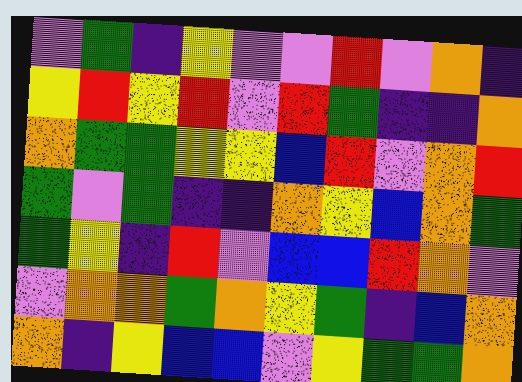[["violet", "green", "indigo", "yellow", "violet", "violet", "red", "violet", "orange", "indigo"], ["yellow", "red", "yellow", "red", "violet", "red", "green", "indigo", "indigo", "orange"], ["orange", "green", "green", "yellow", "yellow", "blue", "red", "violet", "orange", "red"], ["green", "violet", "green", "indigo", "indigo", "orange", "yellow", "blue", "orange", "green"], ["green", "yellow", "indigo", "red", "violet", "blue", "blue", "red", "orange", "violet"], ["violet", "orange", "orange", "green", "orange", "yellow", "green", "indigo", "blue", "orange"], ["orange", "indigo", "yellow", "blue", "blue", "violet", "yellow", "green", "green", "orange"]]